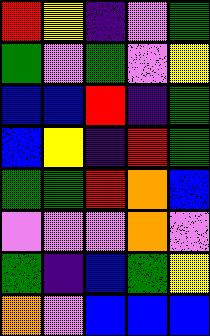[["red", "yellow", "indigo", "violet", "green"], ["green", "violet", "green", "violet", "yellow"], ["blue", "blue", "red", "indigo", "green"], ["blue", "yellow", "indigo", "red", "green"], ["green", "green", "red", "orange", "blue"], ["violet", "violet", "violet", "orange", "violet"], ["green", "indigo", "blue", "green", "yellow"], ["orange", "violet", "blue", "blue", "blue"]]